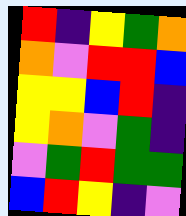[["red", "indigo", "yellow", "green", "orange"], ["orange", "violet", "red", "red", "blue"], ["yellow", "yellow", "blue", "red", "indigo"], ["yellow", "orange", "violet", "green", "indigo"], ["violet", "green", "red", "green", "green"], ["blue", "red", "yellow", "indigo", "violet"]]